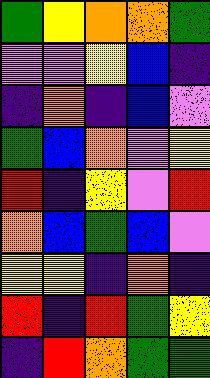[["green", "yellow", "orange", "orange", "green"], ["violet", "violet", "yellow", "blue", "indigo"], ["indigo", "orange", "indigo", "blue", "violet"], ["green", "blue", "orange", "violet", "yellow"], ["red", "indigo", "yellow", "violet", "red"], ["orange", "blue", "green", "blue", "violet"], ["yellow", "yellow", "indigo", "orange", "indigo"], ["red", "indigo", "red", "green", "yellow"], ["indigo", "red", "orange", "green", "green"]]